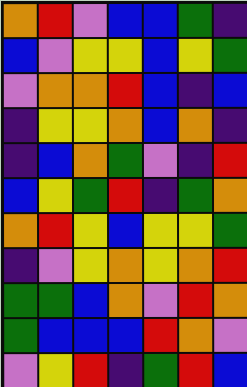[["orange", "red", "violet", "blue", "blue", "green", "indigo"], ["blue", "violet", "yellow", "yellow", "blue", "yellow", "green"], ["violet", "orange", "orange", "red", "blue", "indigo", "blue"], ["indigo", "yellow", "yellow", "orange", "blue", "orange", "indigo"], ["indigo", "blue", "orange", "green", "violet", "indigo", "red"], ["blue", "yellow", "green", "red", "indigo", "green", "orange"], ["orange", "red", "yellow", "blue", "yellow", "yellow", "green"], ["indigo", "violet", "yellow", "orange", "yellow", "orange", "red"], ["green", "green", "blue", "orange", "violet", "red", "orange"], ["green", "blue", "blue", "blue", "red", "orange", "violet"], ["violet", "yellow", "red", "indigo", "green", "red", "blue"]]